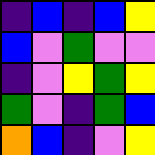[["indigo", "blue", "indigo", "blue", "yellow"], ["blue", "violet", "green", "violet", "violet"], ["indigo", "violet", "yellow", "green", "yellow"], ["green", "violet", "indigo", "green", "blue"], ["orange", "blue", "indigo", "violet", "yellow"]]